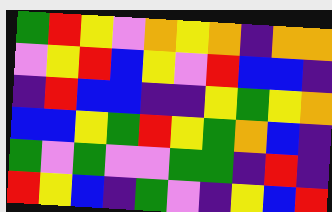[["green", "red", "yellow", "violet", "orange", "yellow", "orange", "indigo", "orange", "orange"], ["violet", "yellow", "red", "blue", "yellow", "violet", "red", "blue", "blue", "indigo"], ["indigo", "red", "blue", "blue", "indigo", "indigo", "yellow", "green", "yellow", "orange"], ["blue", "blue", "yellow", "green", "red", "yellow", "green", "orange", "blue", "indigo"], ["green", "violet", "green", "violet", "violet", "green", "green", "indigo", "red", "indigo"], ["red", "yellow", "blue", "indigo", "green", "violet", "indigo", "yellow", "blue", "red"]]